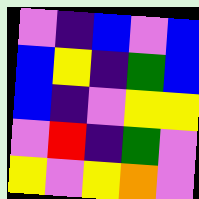[["violet", "indigo", "blue", "violet", "blue"], ["blue", "yellow", "indigo", "green", "blue"], ["blue", "indigo", "violet", "yellow", "yellow"], ["violet", "red", "indigo", "green", "violet"], ["yellow", "violet", "yellow", "orange", "violet"]]